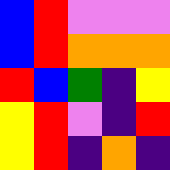[["blue", "red", "violet", "violet", "violet"], ["blue", "red", "orange", "orange", "orange"], ["red", "blue", "green", "indigo", "yellow"], ["yellow", "red", "violet", "indigo", "red"], ["yellow", "red", "indigo", "orange", "indigo"]]